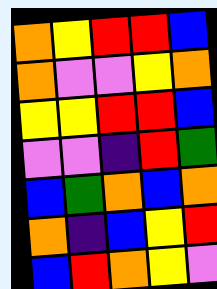[["orange", "yellow", "red", "red", "blue"], ["orange", "violet", "violet", "yellow", "orange"], ["yellow", "yellow", "red", "red", "blue"], ["violet", "violet", "indigo", "red", "green"], ["blue", "green", "orange", "blue", "orange"], ["orange", "indigo", "blue", "yellow", "red"], ["blue", "red", "orange", "yellow", "violet"]]